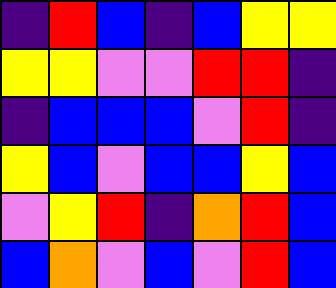[["indigo", "red", "blue", "indigo", "blue", "yellow", "yellow"], ["yellow", "yellow", "violet", "violet", "red", "red", "indigo"], ["indigo", "blue", "blue", "blue", "violet", "red", "indigo"], ["yellow", "blue", "violet", "blue", "blue", "yellow", "blue"], ["violet", "yellow", "red", "indigo", "orange", "red", "blue"], ["blue", "orange", "violet", "blue", "violet", "red", "blue"]]